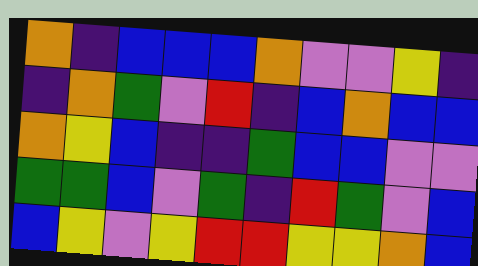[["orange", "indigo", "blue", "blue", "blue", "orange", "violet", "violet", "yellow", "indigo"], ["indigo", "orange", "green", "violet", "red", "indigo", "blue", "orange", "blue", "blue"], ["orange", "yellow", "blue", "indigo", "indigo", "green", "blue", "blue", "violet", "violet"], ["green", "green", "blue", "violet", "green", "indigo", "red", "green", "violet", "blue"], ["blue", "yellow", "violet", "yellow", "red", "red", "yellow", "yellow", "orange", "blue"]]